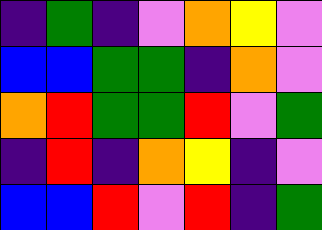[["indigo", "green", "indigo", "violet", "orange", "yellow", "violet"], ["blue", "blue", "green", "green", "indigo", "orange", "violet"], ["orange", "red", "green", "green", "red", "violet", "green"], ["indigo", "red", "indigo", "orange", "yellow", "indigo", "violet"], ["blue", "blue", "red", "violet", "red", "indigo", "green"]]